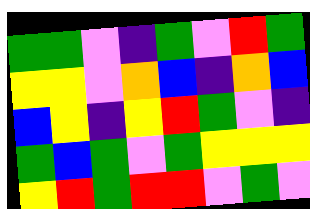[["green", "green", "violet", "indigo", "green", "violet", "red", "green"], ["yellow", "yellow", "violet", "orange", "blue", "indigo", "orange", "blue"], ["blue", "yellow", "indigo", "yellow", "red", "green", "violet", "indigo"], ["green", "blue", "green", "violet", "green", "yellow", "yellow", "yellow"], ["yellow", "red", "green", "red", "red", "violet", "green", "violet"]]